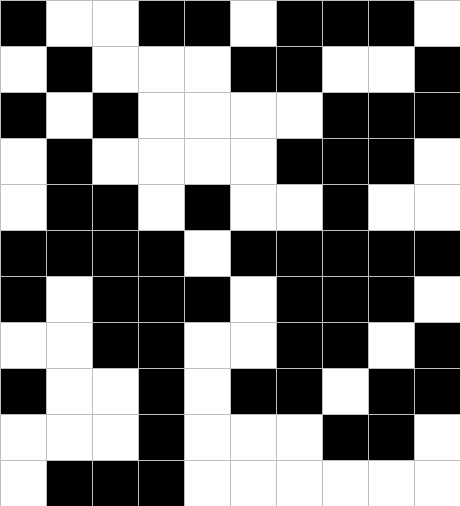[["black", "white", "white", "black", "black", "white", "black", "black", "black", "white"], ["white", "black", "white", "white", "white", "black", "black", "white", "white", "black"], ["black", "white", "black", "white", "white", "white", "white", "black", "black", "black"], ["white", "black", "white", "white", "white", "white", "black", "black", "black", "white"], ["white", "black", "black", "white", "black", "white", "white", "black", "white", "white"], ["black", "black", "black", "black", "white", "black", "black", "black", "black", "black"], ["black", "white", "black", "black", "black", "white", "black", "black", "black", "white"], ["white", "white", "black", "black", "white", "white", "black", "black", "white", "black"], ["black", "white", "white", "black", "white", "black", "black", "white", "black", "black"], ["white", "white", "white", "black", "white", "white", "white", "black", "black", "white"], ["white", "black", "black", "black", "white", "white", "white", "white", "white", "white"]]